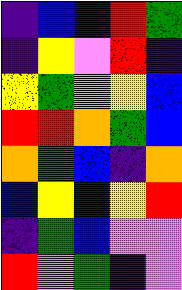[["indigo", "blue", "blue", "red", "green"], ["indigo", "yellow", "violet", "red", "indigo"], ["yellow", "green", "violet", "yellow", "blue"], ["red", "red", "orange", "green", "blue"], ["orange", "green", "blue", "indigo", "orange"], ["blue", "yellow", "blue", "yellow", "red"], ["indigo", "green", "blue", "violet", "violet"], ["red", "violet", "green", "indigo", "violet"]]